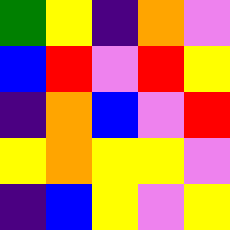[["green", "yellow", "indigo", "orange", "violet"], ["blue", "red", "violet", "red", "yellow"], ["indigo", "orange", "blue", "violet", "red"], ["yellow", "orange", "yellow", "yellow", "violet"], ["indigo", "blue", "yellow", "violet", "yellow"]]